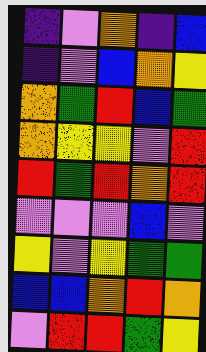[["indigo", "violet", "orange", "indigo", "blue"], ["indigo", "violet", "blue", "orange", "yellow"], ["orange", "green", "red", "blue", "green"], ["orange", "yellow", "yellow", "violet", "red"], ["red", "green", "red", "orange", "red"], ["violet", "violet", "violet", "blue", "violet"], ["yellow", "violet", "yellow", "green", "green"], ["blue", "blue", "orange", "red", "orange"], ["violet", "red", "red", "green", "yellow"]]